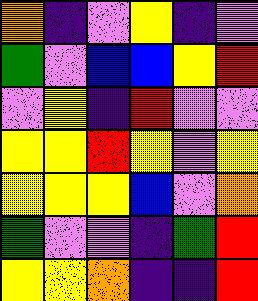[["orange", "indigo", "violet", "yellow", "indigo", "violet"], ["green", "violet", "blue", "blue", "yellow", "red"], ["violet", "yellow", "indigo", "red", "violet", "violet"], ["yellow", "yellow", "red", "yellow", "violet", "yellow"], ["yellow", "yellow", "yellow", "blue", "violet", "orange"], ["green", "violet", "violet", "indigo", "green", "red"], ["yellow", "yellow", "orange", "indigo", "indigo", "red"]]